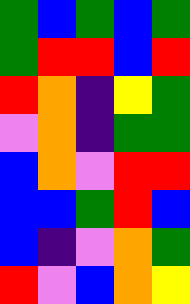[["green", "blue", "green", "blue", "green"], ["green", "red", "red", "blue", "red"], ["red", "orange", "indigo", "yellow", "green"], ["violet", "orange", "indigo", "green", "green"], ["blue", "orange", "violet", "red", "red"], ["blue", "blue", "green", "red", "blue"], ["blue", "indigo", "violet", "orange", "green"], ["red", "violet", "blue", "orange", "yellow"]]